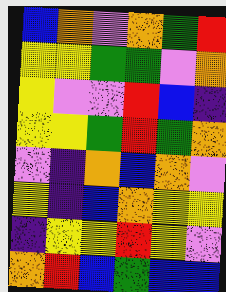[["blue", "orange", "violet", "orange", "green", "red"], ["yellow", "yellow", "green", "green", "violet", "orange"], ["yellow", "violet", "violet", "red", "blue", "indigo"], ["yellow", "yellow", "green", "red", "green", "orange"], ["violet", "indigo", "orange", "blue", "orange", "violet"], ["yellow", "indigo", "blue", "orange", "yellow", "yellow"], ["indigo", "yellow", "yellow", "red", "yellow", "violet"], ["orange", "red", "blue", "green", "blue", "blue"]]